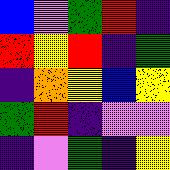[["blue", "violet", "green", "red", "indigo"], ["red", "yellow", "red", "indigo", "green"], ["indigo", "orange", "yellow", "blue", "yellow"], ["green", "red", "indigo", "violet", "violet"], ["indigo", "violet", "green", "indigo", "yellow"]]